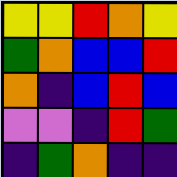[["yellow", "yellow", "red", "orange", "yellow"], ["green", "orange", "blue", "blue", "red"], ["orange", "indigo", "blue", "red", "blue"], ["violet", "violet", "indigo", "red", "green"], ["indigo", "green", "orange", "indigo", "indigo"]]